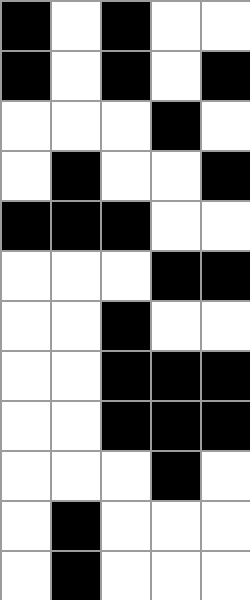[["black", "white", "black", "white", "white"], ["black", "white", "black", "white", "black"], ["white", "white", "white", "black", "white"], ["white", "black", "white", "white", "black"], ["black", "black", "black", "white", "white"], ["white", "white", "white", "black", "black"], ["white", "white", "black", "white", "white"], ["white", "white", "black", "black", "black"], ["white", "white", "black", "black", "black"], ["white", "white", "white", "black", "white"], ["white", "black", "white", "white", "white"], ["white", "black", "white", "white", "white"]]